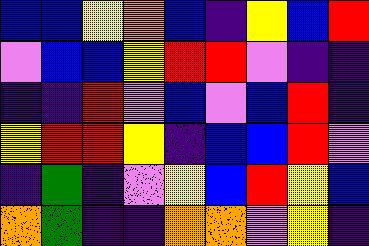[["blue", "blue", "yellow", "orange", "blue", "indigo", "yellow", "blue", "red"], ["violet", "blue", "blue", "yellow", "red", "red", "violet", "indigo", "indigo"], ["indigo", "indigo", "red", "violet", "blue", "violet", "blue", "red", "indigo"], ["yellow", "red", "red", "yellow", "indigo", "blue", "blue", "red", "violet"], ["indigo", "green", "indigo", "violet", "yellow", "blue", "red", "yellow", "blue"], ["orange", "green", "indigo", "indigo", "orange", "orange", "violet", "yellow", "indigo"]]